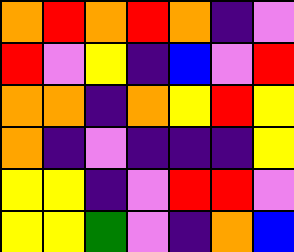[["orange", "red", "orange", "red", "orange", "indigo", "violet"], ["red", "violet", "yellow", "indigo", "blue", "violet", "red"], ["orange", "orange", "indigo", "orange", "yellow", "red", "yellow"], ["orange", "indigo", "violet", "indigo", "indigo", "indigo", "yellow"], ["yellow", "yellow", "indigo", "violet", "red", "red", "violet"], ["yellow", "yellow", "green", "violet", "indigo", "orange", "blue"]]